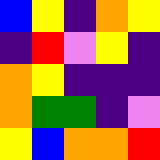[["blue", "yellow", "indigo", "orange", "yellow"], ["indigo", "red", "violet", "yellow", "indigo"], ["orange", "yellow", "indigo", "indigo", "indigo"], ["orange", "green", "green", "indigo", "violet"], ["yellow", "blue", "orange", "orange", "red"]]